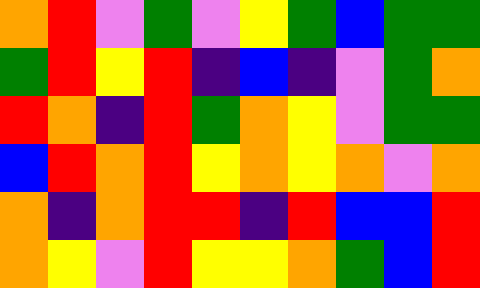[["orange", "red", "violet", "green", "violet", "yellow", "green", "blue", "green", "green"], ["green", "red", "yellow", "red", "indigo", "blue", "indigo", "violet", "green", "orange"], ["red", "orange", "indigo", "red", "green", "orange", "yellow", "violet", "green", "green"], ["blue", "red", "orange", "red", "yellow", "orange", "yellow", "orange", "violet", "orange"], ["orange", "indigo", "orange", "red", "red", "indigo", "red", "blue", "blue", "red"], ["orange", "yellow", "violet", "red", "yellow", "yellow", "orange", "green", "blue", "red"]]